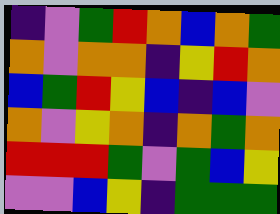[["indigo", "violet", "green", "red", "orange", "blue", "orange", "green"], ["orange", "violet", "orange", "orange", "indigo", "yellow", "red", "orange"], ["blue", "green", "red", "yellow", "blue", "indigo", "blue", "violet"], ["orange", "violet", "yellow", "orange", "indigo", "orange", "green", "orange"], ["red", "red", "red", "green", "violet", "green", "blue", "yellow"], ["violet", "violet", "blue", "yellow", "indigo", "green", "green", "green"]]